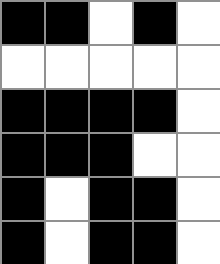[["black", "black", "white", "black", "white"], ["white", "white", "white", "white", "white"], ["black", "black", "black", "black", "white"], ["black", "black", "black", "white", "white"], ["black", "white", "black", "black", "white"], ["black", "white", "black", "black", "white"]]